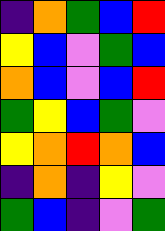[["indigo", "orange", "green", "blue", "red"], ["yellow", "blue", "violet", "green", "blue"], ["orange", "blue", "violet", "blue", "red"], ["green", "yellow", "blue", "green", "violet"], ["yellow", "orange", "red", "orange", "blue"], ["indigo", "orange", "indigo", "yellow", "violet"], ["green", "blue", "indigo", "violet", "green"]]